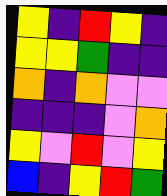[["yellow", "indigo", "red", "yellow", "indigo"], ["yellow", "yellow", "green", "indigo", "indigo"], ["orange", "indigo", "orange", "violet", "violet"], ["indigo", "indigo", "indigo", "violet", "orange"], ["yellow", "violet", "red", "violet", "yellow"], ["blue", "indigo", "yellow", "red", "green"]]